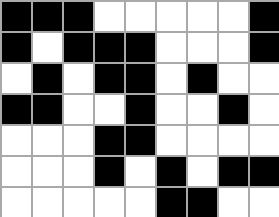[["black", "black", "black", "white", "white", "white", "white", "white", "black"], ["black", "white", "black", "black", "black", "white", "white", "white", "black"], ["white", "black", "white", "black", "black", "white", "black", "white", "white"], ["black", "black", "white", "white", "black", "white", "white", "black", "white"], ["white", "white", "white", "black", "black", "white", "white", "white", "white"], ["white", "white", "white", "black", "white", "black", "white", "black", "black"], ["white", "white", "white", "white", "white", "black", "black", "white", "white"]]